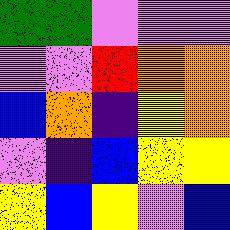[["green", "green", "violet", "violet", "violet"], ["violet", "violet", "red", "orange", "orange"], ["blue", "orange", "indigo", "yellow", "orange"], ["violet", "indigo", "blue", "yellow", "yellow"], ["yellow", "blue", "yellow", "violet", "blue"]]